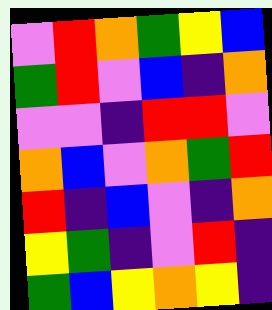[["violet", "red", "orange", "green", "yellow", "blue"], ["green", "red", "violet", "blue", "indigo", "orange"], ["violet", "violet", "indigo", "red", "red", "violet"], ["orange", "blue", "violet", "orange", "green", "red"], ["red", "indigo", "blue", "violet", "indigo", "orange"], ["yellow", "green", "indigo", "violet", "red", "indigo"], ["green", "blue", "yellow", "orange", "yellow", "indigo"]]